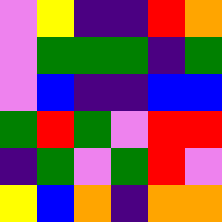[["violet", "yellow", "indigo", "indigo", "red", "orange"], ["violet", "green", "green", "green", "indigo", "green"], ["violet", "blue", "indigo", "indigo", "blue", "blue"], ["green", "red", "green", "violet", "red", "red"], ["indigo", "green", "violet", "green", "red", "violet"], ["yellow", "blue", "orange", "indigo", "orange", "orange"]]